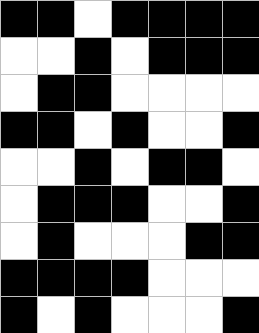[["black", "black", "white", "black", "black", "black", "black"], ["white", "white", "black", "white", "black", "black", "black"], ["white", "black", "black", "white", "white", "white", "white"], ["black", "black", "white", "black", "white", "white", "black"], ["white", "white", "black", "white", "black", "black", "white"], ["white", "black", "black", "black", "white", "white", "black"], ["white", "black", "white", "white", "white", "black", "black"], ["black", "black", "black", "black", "white", "white", "white"], ["black", "white", "black", "white", "white", "white", "black"]]